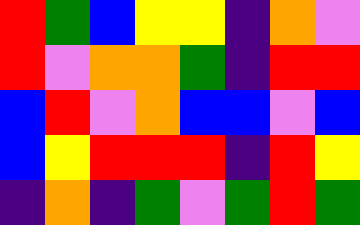[["red", "green", "blue", "yellow", "yellow", "indigo", "orange", "violet"], ["red", "violet", "orange", "orange", "green", "indigo", "red", "red"], ["blue", "red", "violet", "orange", "blue", "blue", "violet", "blue"], ["blue", "yellow", "red", "red", "red", "indigo", "red", "yellow"], ["indigo", "orange", "indigo", "green", "violet", "green", "red", "green"]]